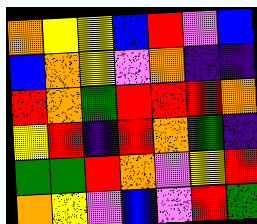[["orange", "yellow", "yellow", "blue", "red", "violet", "blue"], ["blue", "orange", "yellow", "violet", "orange", "indigo", "indigo"], ["red", "orange", "green", "red", "red", "red", "orange"], ["yellow", "red", "indigo", "red", "orange", "green", "indigo"], ["green", "green", "red", "orange", "violet", "yellow", "red"], ["orange", "yellow", "violet", "blue", "violet", "red", "green"]]